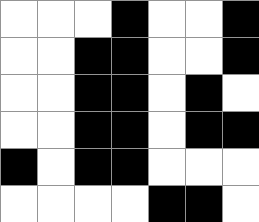[["white", "white", "white", "black", "white", "white", "black"], ["white", "white", "black", "black", "white", "white", "black"], ["white", "white", "black", "black", "white", "black", "white"], ["white", "white", "black", "black", "white", "black", "black"], ["black", "white", "black", "black", "white", "white", "white"], ["white", "white", "white", "white", "black", "black", "white"]]